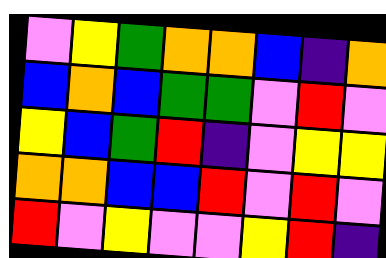[["violet", "yellow", "green", "orange", "orange", "blue", "indigo", "orange"], ["blue", "orange", "blue", "green", "green", "violet", "red", "violet"], ["yellow", "blue", "green", "red", "indigo", "violet", "yellow", "yellow"], ["orange", "orange", "blue", "blue", "red", "violet", "red", "violet"], ["red", "violet", "yellow", "violet", "violet", "yellow", "red", "indigo"]]